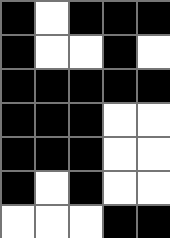[["black", "white", "black", "black", "black"], ["black", "white", "white", "black", "white"], ["black", "black", "black", "black", "black"], ["black", "black", "black", "white", "white"], ["black", "black", "black", "white", "white"], ["black", "white", "black", "white", "white"], ["white", "white", "white", "black", "black"]]